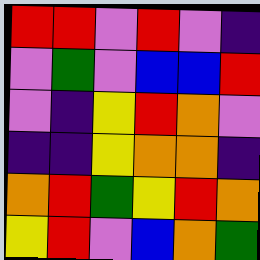[["red", "red", "violet", "red", "violet", "indigo"], ["violet", "green", "violet", "blue", "blue", "red"], ["violet", "indigo", "yellow", "red", "orange", "violet"], ["indigo", "indigo", "yellow", "orange", "orange", "indigo"], ["orange", "red", "green", "yellow", "red", "orange"], ["yellow", "red", "violet", "blue", "orange", "green"]]